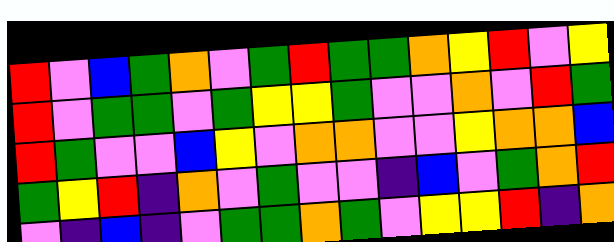[["red", "violet", "blue", "green", "orange", "violet", "green", "red", "green", "green", "orange", "yellow", "red", "violet", "yellow"], ["red", "violet", "green", "green", "violet", "green", "yellow", "yellow", "green", "violet", "violet", "orange", "violet", "red", "green"], ["red", "green", "violet", "violet", "blue", "yellow", "violet", "orange", "orange", "violet", "violet", "yellow", "orange", "orange", "blue"], ["green", "yellow", "red", "indigo", "orange", "violet", "green", "violet", "violet", "indigo", "blue", "violet", "green", "orange", "red"], ["violet", "indigo", "blue", "indigo", "violet", "green", "green", "orange", "green", "violet", "yellow", "yellow", "red", "indigo", "orange"]]